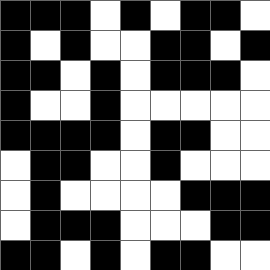[["black", "black", "black", "white", "black", "white", "black", "black", "white"], ["black", "white", "black", "white", "white", "black", "black", "white", "black"], ["black", "black", "white", "black", "white", "black", "black", "black", "white"], ["black", "white", "white", "black", "white", "white", "white", "white", "white"], ["black", "black", "black", "black", "white", "black", "black", "white", "white"], ["white", "black", "black", "white", "white", "black", "white", "white", "white"], ["white", "black", "white", "white", "white", "white", "black", "black", "black"], ["white", "black", "black", "black", "white", "white", "white", "black", "black"], ["black", "black", "white", "black", "white", "black", "black", "white", "white"]]